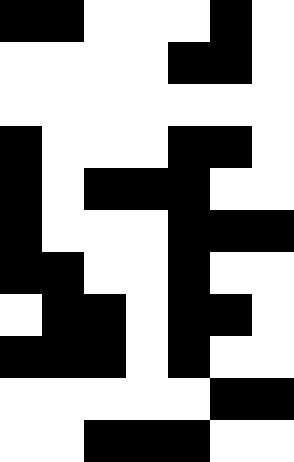[["black", "black", "white", "white", "white", "black", "white"], ["white", "white", "white", "white", "black", "black", "white"], ["white", "white", "white", "white", "white", "white", "white"], ["black", "white", "white", "white", "black", "black", "white"], ["black", "white", "black", "black", "black", "white", "white"], ["black", "white", "white", "white", "black", "black", "black"], ["black", "black", "white", "white", "black", "white", "white"], ["white", "black", "black", "white", "black", "black", "white"], ["black", "black", "black", "white", "black", "white", "white"], ["white", "white", "white", "white", "white", "black", "black"], ["white", "white", "black", "black", "black", "white", "white"]]